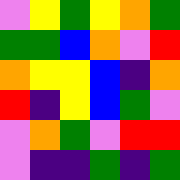[["violet", "yellow", "green", "yellow", "orange", "green"], ["green", "green", "blue", "orange", "violet", "red"], ["orange", "yellow", "yellow", "blue", "indigo", "orange"], ["red", "indigo", "yellow", "blue", "green", "violet"], ["violet", "orange", "green", "violet", "red", "red"], ["violet", "indigo", "indigo", "green", "indigo", "green"]]